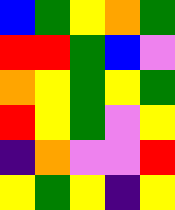[["blue", "green", "yellow", "orange", "green"], ["red", "red", "green", "blue", "violet"], ["orange", "yellow", "green", "yellow", "green"], ["red", "yellow", "green", "violet", "yellow"], ["indigo", "orange", "violet", "violet", "red"], ["yellow", "green", "yellow", "indigo", "yellow"]]